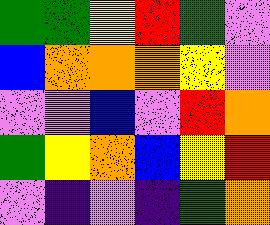[["green", "green", "yellow", "red", "green", "violet"], ["blue", "orange", "orange", "orange", "yellow", "violet"], ["violet", "violet", "blue", "violet", "red", "orange"], ["green", "yellow", "orange", "blue", "yellow", "red"], ["violet", "indigo", "violet", "indigo", "green", "orange"]]